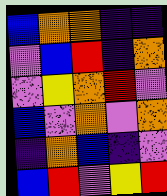[["blue", "orange", "orange", "indigo", "indigo"], ["violet", "blue", "red", "indigo", "orange"], ["violet", "yellow", "orange", "red", "violet"], ["blue", "violet", "orange", "violet", "orange"], ["indigo", "orange", "blue", "indigo", "violet"], ["blue", "red", "violet", "yellow", "red"]]